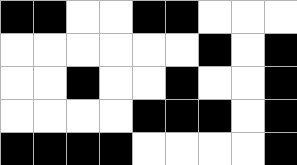[["black", "black", "white", "white", "black", "black", "white", "white", "white"], ["white", "white", "white", "white", "white", "white", "black", "white", "black"], ["white", "white", "black", "white", "white", "black", "white", "white", "black"], ["white", "white", "white", "white", "black", "black", "black", "white", "black"], ["black", "black", "black", "black", "white", "white", "white", "white", "black"]]